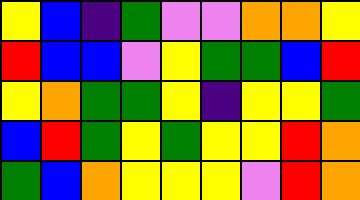[["yellow", "blue", "indigo", "green", "violet", "violet", "orange", "orange", "yellow"], ["red", "blue", "blue", "violet", "yellow", "green", "green", "blue", "red"], ["yellow", "orange", "green", "green", "yellow", "indigo", "yellow", "yellow", "green"], ["blue", "red", "green", "yellow", "green", "yellow", "yellow", "red", "orange"], ["green", "blue", "orange", "yellow", "yellow", "yellow", "violet", "red", "orange"]]